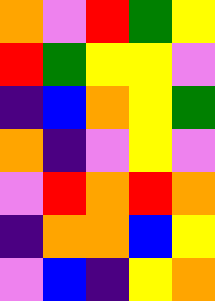[["orange", "violet", "red", "green", "yellow"], ["red", "green", "yellow", "yellow", "violet"], ["indigo", "blue", "orange", "yellow", "green"], ["orange", "indigo", "violet", "yellow", "violet"], ["violet", "red", "orange", "red", "orange"], ["indigo", "orange", "orange", "blue", "yellow"], ["violet", "blue", "indigo", "yellow", "orange"]]